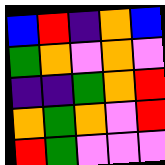[["blue", "red", "indigo", "orange", "blue"], ["green", "orange", "violet", "orange", "violet"], ["indigo", "indigo", "green", "orange", "red"], ["orange", "green", "orange", "violet", "red"], ["red", "green", "violet", "violet", "violet"]]